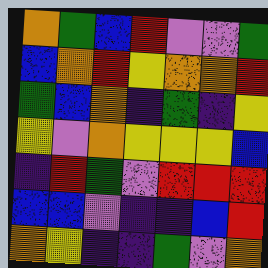[["orange", "green", "blue", "red", "violet", "violet", "green"], ["blue", "orange", "red", "yellow", "orange", "orange", "red"], ["green", "blue", "orange", "indigo", "green", "indigo", "yellow"], ["yellow", "violet", "orange", "yellow", "yellow", "yellow", "blue"], ["indigo", "red", "green", "violet", "red", "red", "red"], ["blue", "blue", "violet", "indigo", "indigo", "blue", "red"], ["orange", "yellow", "indigo", "indigo", "green", "violet", "orange"]]